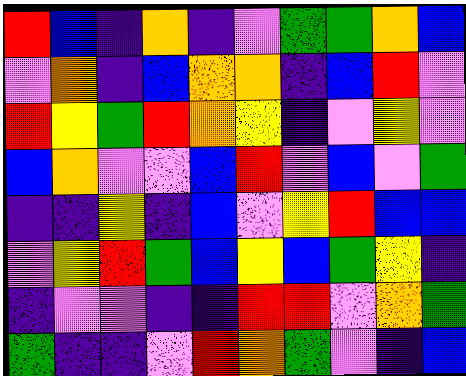[["red", "blue", "indigo", "orange", "indigo", "violet", "green", "green", "orange", "blue"], ["violet", "orange", "indigo", "blue", "orange", "orange", "indigo", "blue", "red", "violet"], ["red", "yellow", "green", "red", "orange", "yellow", "indigo", "violet", "yellow", "violet"], ["blue", "orange", "violet", "violet", "blue", "red", "violet", "blue", "violet", "green"], ["indigo", "indigo", "yellow", "indigo", "blue", "violet", "yellow", "red", "blue", "blue"], ["violet", "yellow", "red", "green", "blue", "yellow", "blue", "green", "yellow", "indigo"], ["indigo", "violet", "violet", "indigo", "indigo", "red", "red", "violet", "orange", "green"], ["green", "indigo", "indigo", "violet", "red", "orange", "green", "violet", "indigo", "blue"]]